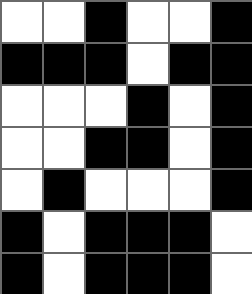[["white", "white", "black", "white", "white", "black"], ["black", "black", "black", "white", "black", "black"], ["white", "white", "white", "black", "white", "black"], ["white", "white", "black", "black", "white", "black"], ["white", "black", "white", "white", "white", "black"], ["black", "white", "black", "black", "black", "white"], ["black", "white", "black", "black", "black", "white"]]